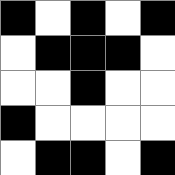[["black", "white", "black", "white", "black"], ["white", "black", "black", "black", "white"], ["white", "white", "black", "white", "white"], ["black", "white", "white", "white", "white"], ["white", "black", "black", "white", "black"]]